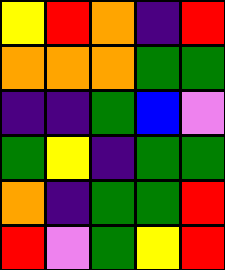[["yellow", "red", "orange", "indigo", "red"], ["orange", "orange", "orange", "green", "green"], ["indigo", "indigo", "green", "blue", "violet"], ["green", "yellow", "indigo", "green", "green"], ["orange", "indigo", "green", "green", "red"], ["red", "violet", "green", "yellow", "red"]]